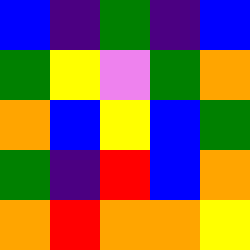[["blue", "indigo", "green", "indigo", "blue"], ["green", "yellow", "violet", "green", "orange"], ["orange", "blue", "yellow", "blue", "green"], ["green", "indigo", "red", "blue", "orange"], ["orange", "red", "orange", "orange", "yellow"]]